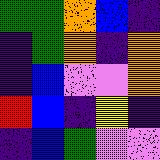[["green", "green", "orange", "blue", "indigo"], ["indigo", "green", "orange", "indigo", "orange"], ["indigo", "blue", "violet", "violet", "orange"], ["red", "blue", "indigo", "yellow", "indigo"], ["indigo", "blue", "green", "violet", "violet"]]